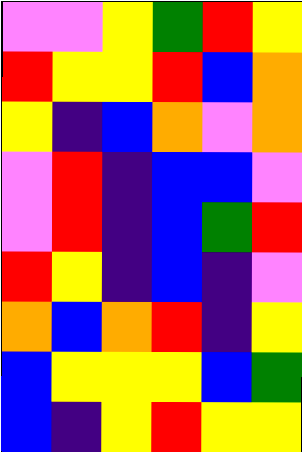[["violet", "violet", "yellow", "green", "red", "yellow"], ["red", "yellow", "yellow", "red", "blue", "orange"], ["yellow", "indigo", "blue", "orange", "violet", "orange"], ["violet", "red", "indigo", "blue", "blue", "violet"], ["violet", "red", "indigo", "blue", "green", "red"], ["red", "yellow", "indigo", "blue", "indigo", "violet"], ["orange", "blue", "orange", "red", "indigo", "yellow"], ["blue", "yellow", "yellow", "yellow", "blue", "green"], ["blue", "indigo", "yellow", "red", "yellow", "yellow"]]